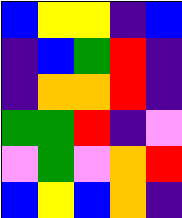[["blue", "yellow", "yellow", "indigo", "blue"], ["indigo", "blue", "green", "red", "indigo"], ["indigo", "orange", "orange", "red", "indigo"], ["green", "green", "red", "indigo", "violet"], ["violet", "green", "violet", "orange", "red"], ["blue", "yellow", "blue", "orange", "indigo"]]